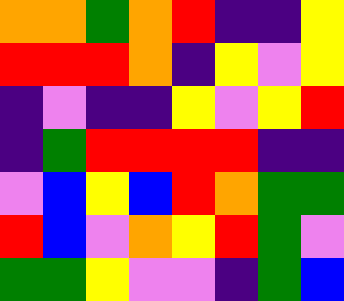[["orange", "orange", "green", "orange", "red", "indigo", "indigo", "yellow"], ["red", "red", "red", "orange", "indigo", "yellow", "violet", "yellow"], ["indigo", "violet", "indigo", "indigo", "yellow", "violet", "yellow", "red"], ["indigo", "green", "red", "red", "red", "red", "indigo", "indigo"], ["violet", "blue", "yellow", "blue", "red", "orange", "green", "green"], ["red", "blue", "violet", "orange", "yellow", "red", "green", "violet"], ["green", "green", "yellow", "violet", "violet", "indigo", "green", "blue"]]